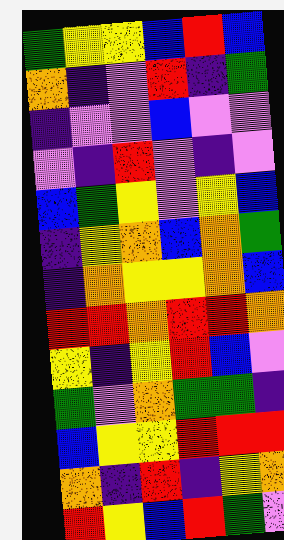[["green", "yellow", "yellow", "blue", "red", "blue"], ["orange", "indigo", "violet", "red", "indigo", "green"], ["indigo", "violet", "violet", "blue", "violet", "violet"], ["violet", "indigo", "red", "violet", "indigo", "violet"], ["blue", "green", "yellow", "violet", "yellow", "blue"], ["indigo", "yellow", "orange", "blue", "orange", "green"], ["indigo", "orange", "yellow", "yellow", "orange", "blue"], ["red", "red", "orange", "red", "red", "orange"], ["yellow", "indigo", "yellow", "red", "blue", "violet"], ["green", "violet", "orange", "green", "green", "indigo"], ["blue", "yellow", "yellow", "red", "red", "red"], ["orange", "indigo", "red", "indigo", "yellow", "orange"], ["red", "yellow", "blue", "red", "green", "violet"]]